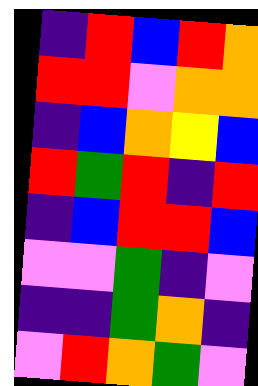[["indigo", "red", "blue", "red", "orange"], ["red", "red", "violet", "orange", "orange"], ["indigo", "blue", "orange", "yellow", "blue"], ["red", "green", "red", "indigo", "red"], ["indigo", "blue", "red", "red", "blue"], ["violet", "violet", "green", "indigo", "violet"], ["indigo", "indigo", "green", "orange", "indigo"], ["violet", "red", "orange", "green", "violet"]]